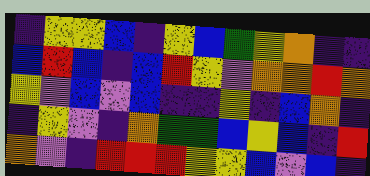[["indigo", "yellow", "yellow", "blue", "indigo", "yellow", "blue", "green", "yellow", "orange", "indigo", "indigo"], ["blue", "red", "blue", "indigo", "blue", "red", "yellow", "violet", "orange", "orange", "red", "orange"], ["yellow", "violet", "blue", "violet", "blue", "indigo", "indigo", "yellow", "indigo", "blue", "orange", "indigo"], ["indigo", "yellow", "violet", "indigo", "orange", "green", "green", "blue", "yellow", "blue", "indigo", "red"], ["orange", "violet", "indigo", "red", "red", "red", "yellow", "yellow", "blue", "violet", "blue", "indigo"]]